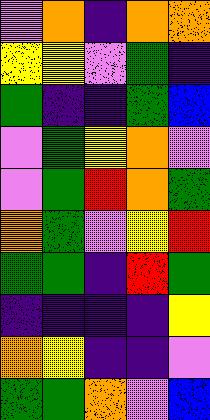[["violet", "orange", "indigo", "orange", "orange"], ["yellow", "yellow", "violet", "green", "indigo"], ["green", "indigo", "indigo", "green", "blue"], ["violet", "green", "yellow", "orange", "violet"], ["violet", "green", "red", "orange", "green"], ["orange", "green", "violet", "yellow", "red"], ["green", "green", "indigo", "red", "green"], ["indigo", "indigo", "indigo", "indigo", "yellow"], ["orange", "yellow", "indigo", "indigo", "violet"], ["green", "green", "orange", "violet", "blue"]]